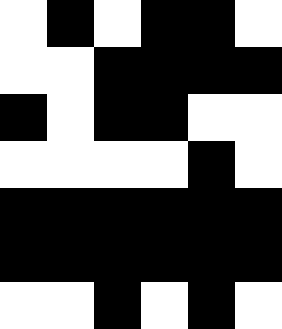[["white", "black", "white", "black", "black", "white"], ["white", "white", "black", "black", "black", "black"], ["black", "white", "black", "black", "white", "white"], ["white", "white", "white", "white", "black", "white"], ["black", "black", "black", "black", "black", "black"], ["black", "black", "black", "black", "black", "black"], ["white", "white", "black", "white", "black", "white"]]